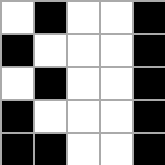[["white", "black", "white", "white", "black"], ["black", "white", "white", "white", "black"], ["white", "black", "white", "white", "black"], ["black", "white", "white", "white", "black"], ["black", "black", "white", "white", "black"]]